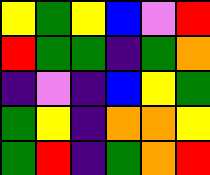[["yellow", "green", "yellow", "blue", "violet", "red"], ["red", "green", "green", "indigo", "green", "orange"], ["indigo", "violet", "indigo", "blue", "yellow", "green"], ["green", "yellow", "indigo", "orange", "orange", "yellow"], ["green", "red", "indigo", "green", "orange", "red"]]